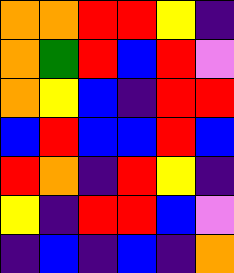[["orange", "orange", "red", "red", "yellow", "indigo"], ["orange", "green", "red", "blue", "red", "violet"], ["orange", "yellow", "blue", "indigo", "red", "red"], ["blue", "red", "blue", "blue", "red", "blue"], ["red", "orange", "indigo", "red", "yellow", "indigo"], ["yellow", "indigo", "red", "red", "blue", "violet"], ["indigo", "blue", "indigo", "blue", "indigo", "orange"]]